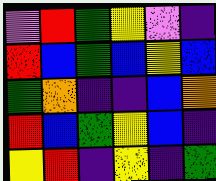[["violet", "red", "green", "yellow", "violet", "indigo"], ["red", "blue", "green", "blue", "yellow", "blue"], ["green", "orange", "indigo", "indigo", "blue", "orange"], ["red", "blue", "green", "yellow", "blue", "indigo"], ["yellow", "red", "indigo", "yellow", "indigo", "green"]]